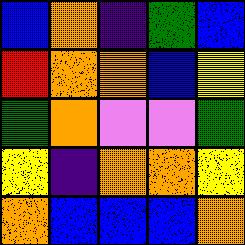[["blue", "orange", "indigo", "green", "blue"], ["red", "orange", "orange", "blue", "yellow"], ["green", "orange", "violet", "violet", "green"], ["yellow", "indigo", "orange", "orange", "yellow"], ["orange", "blue", "blue", "blue", "orange"]]